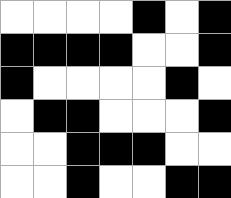[["white", "white", "white", "white", "black", "white", "black"], ["black", "black", "black", "black", "white", "white", "black"], ["black", "white", "white", "white", "white", "black", "white"], ["white", "black", "black", "white", "white", "white", "black"], ["white", "white", "black", "black", "black", "white", "white"], ["white", "white", "black", "white", "white", "black", "black"]]